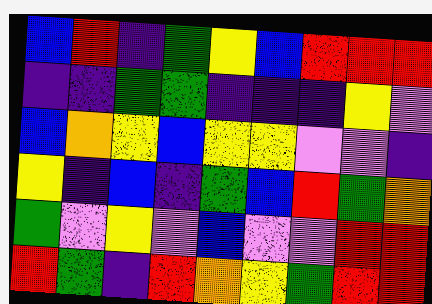[["blue", "red", "indigo", "green", "yellow", "blue", "red", "red", "red"], ["indigo", "indigo", "green", "green", "indigo", "indigo", "indigo", "yellow", "violet"], ["blue", "orange", "yellow", "blue", "yellow", "yellow", "violet", "violet", "indigo"], ["yellow", "indigo", "blue", "indigo", "green", "blue", "red", "green", "orange"], ["green", "violet", "yellow", "violet", "blue", "violet", "violet", "red", "red"], ["red", "green", "indigo", "red", "orange", "yellow", "green", "red", "red"]]